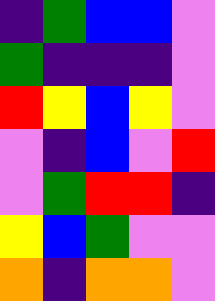[["indigo", "green", "blue", "blue", "violet"], ["green", "indigo", "indigo", "indigo", "violet"], ["red", "yellow", "blue", "yellow", "violet"], ["violet", "indigo", "blue", "violet", "red"], ["violet", "green", "red", "red", "indigo"], ["yellow", "blue", "green", "violet", "violet"], ["orange", "indigo", "orange", "orange", "violet"]]